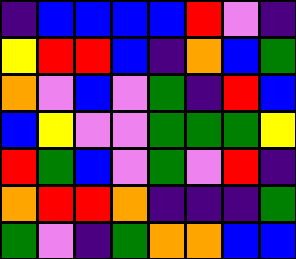[["indigo", "blue", "blue", "blue", "blue", "red", "violet", "indigo"], ["yellow", "red", "red", "blue", "indigo", "orange", "blue", "green"], ["orange", "violet", "blue", "violet", "green", "indigo", "red", "blue"], ["blue", "yellow", "violet", "violet", "green", "green", "green", "yellow"], ["red", "green", "blue", "violet", "green", "violet", "red", "indigo"], ["orange", "red", "red", "orange", "indigo", "indigo", "indigo", "green"], ["green", "violet", "indigo", "green", "orange", "orange", "blue", "blue"]]